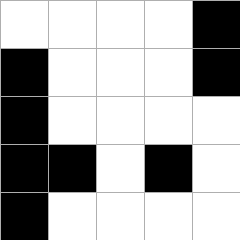[["white", "white", "white", "white", "black"], ["black", "white", "white", "white", "black"], ["black", "white", "white", "white", "white"], ["black", "black", "white", "black", "white"], ["black", "white", "white", "white", "white"]]